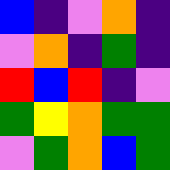[["blue", "indigo", "violet", "orange", "indigo"], ["violet", "orange", "indigo", "green", "indigo"], ["red", "blue", "red", "indigo", "violet"], ["green", "yellow", "orange", "green", "green"], ["violet", "green", "orange", "blue", "green"]]